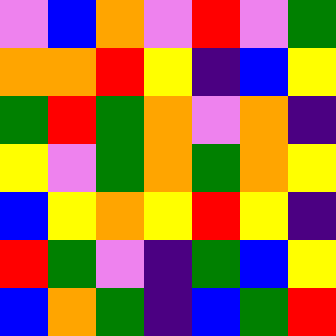[["violet", "blue", "orange", "violet", "red", "violet", "green"], ["orange", "orange", "red", "yellow", "indigo", "blue", "yellow"], ["green", "red", "green", "orange", "violet", "orange", "indigo"], ["yellow", "violet", "green", "orange", "green", "orange", "yellow"], ["blue", "yellow", "orange", "yellow", "red", "yellow", "indigo"], ["red", "green", "violet", "indigo", "green", "blue", "yellow"], ["blue", "orange", "green", "indigo", "blue", "green", "red"]]